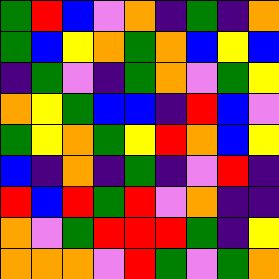[["green", "red", "blue", "violet", "orange", "indigo", "green", "indigo", "orange"], ["green", "blue", "yellow", "orange", "green", "orange", "blue", "yellow", "blue"], ["indigo", "green", "violet", "indigo", "green", "orange", "violet", "green", "yellow"], ["orange", "yellow", "green", "blue", "blue", "indigo", "red", "blue", "violet"], ["green", "yellow", "orange", "green", "yellow", "red", "orange", "blue", "yellow"], ["blue", "indigo", "orange", "indigo", "green", "indigo", "violet", "red", "indigo"], ["red", "blue", "red", "green", "red", "violet", "orange", "indigo", "indigo"], ["orange", "violet", "green", "red", "red", "red", "green", "indigo", "yellow"], ["orange", "orange", "orange", "violet", "red", "green", "violet", "green", "orange"]]